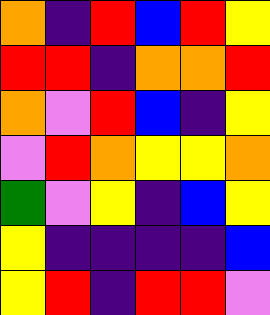[["orange", "indigo", "red", "blue", "red", "yellow"], ["red", "red", "indigo", "orange", "orange", "red"], ["orange", "violet", "red", "blue", "indigo", "yellow"], ["violet", "red", "orange", "yellow", "yellow", "orange"], ["green", "violet", "yellow", "indigo", "blue", "yellow"], ["yellow", "indigo", "indigo", "indigo", "indigo", "blue"], ["yellow", "red", "indigo", "red", "red", "violet"]]